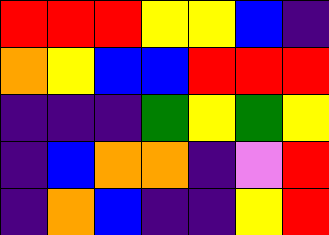[["red", "red", "red", "yellow", "yellow", "blue", "indigo"], ["orange", "yellow", "blue", "blue", "red", "red", "red"], ["indigo", "indigo", "indigo", "green", "yellow", "green", "yellow"], ["indigo", "blue", "orange", "orange", "indigo", "violet", "red"], ["indigo", "orange", "blue", "indigo", "indigo", "yellow", "red"]]